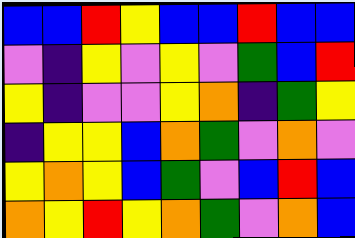[["blue", "blue", "red", "yellow", "blue", "blue", "red", "blue", "blue"], ["violet", "indigo", "yellow", "violet", "yellow", "violet", "green", "blue", "red"], ["yellow", "indigo", "violet", "violet", "yellow", "orange", "indigo", "green", "yellow"], ["indigo", "yellow", "yellow", "blue", "orange", "green", "violet", "orange", "violet"], ["yellow", "orange", "yellow", "blue", "green", "violet", "blue", "red", "blue"], ["orange", "yellow", "red", "yellow", "orange", "green", "violet", "orange", "blue"]]